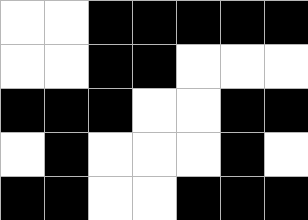[["white", "white", "black", "black", "black", "black", "black"], ["white", "white", "black", "black", "white", "white", "white"], ["black", "black", "black", "white", "white", "black", "black"], ["white", "black", "white", "white", "white", "black", "white"], ["black", "black", "white", "white", "black", "black", "black"]]